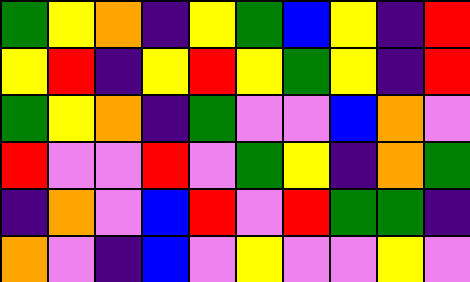[["green", "yellow", "orange", "indigo", "yellow", "green", "blue", "yellow", "indigo", "red"], ["yellow", "red", "indigo", "yellow", "red", "yellow", "green", "yellow", "indigo", "red"], ["green", "yellow", "orange", "indigo", "green", "violet", "violet", "blue", "orange", "violet"], ["red", "violet", "violet", "red", "violet", "green", "yellow", "indigo", "orange", "green"], ["indigo", "orange", "violet", "blue", "red", "violet", "red", "green", "green", "indigo"], ["orange", "violet", "indigo", "blue", "violet", "yellow", "violet", "violet", "yellow", "violet"]]